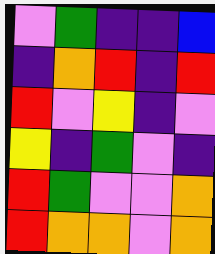[["violet", "green", "indigo", "indigo", "blue"], ["indigo", "orange", "red", "indigo", "red"], ["red", "violet", "yellow", "indigo", "violet"], ["yellow", "indigo", "green", "violet", "indigo"], ["red", "green", "violet", "violet", "orange"], ["red", "orange", "orange", "violet", "orange"]]